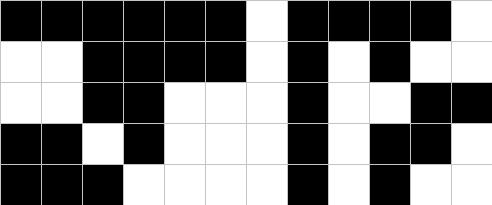[["black", "black", "black", "black", "black", "black", "white", "black", "black", "black", "black", "white"], ["white", "white", "black", "black", "black", "black", "white", "black", "white", "black", "white", "white"], ["white", "white", "black", "black", "white", "white", "white", "black", "white", "white", "black", "black"], ["black", "black", "white", "black", "white", "white", "white", "black", "white", "black", "black", "white"], ["black", "black", "black", "white", "white", "white", "white", "black", "white", "black", "white", "white"]]